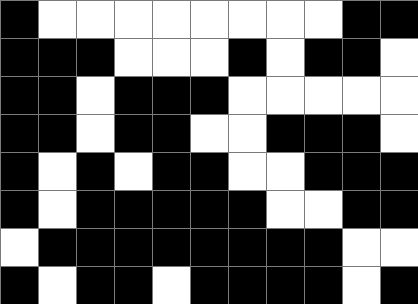[["black", "white", "white", "white", "white", "white", "white", "white", "white", "black", "black"], ["black", "black", "black", "white", "white", "white", "black", "white", "black", "black", "white"], ["black", "black", "white", "black", "black", "black", "white", "white", "white", "white", "white"], ["black", "black", "white", "black", "black", "white", "white", "black", "black", "black", "white"], ["black", "white", "black", "white", "black", "black", "white", "white", "black", "black", "black"], ["black", "white", "black", "black", "black", "black", "black", "white", "white", "black", "black"], ["white", "black", "black", "black", "black", "black", "black", "black", "black", "white", "white"], ["black", "white", "black", "black", "white", "black", "black", "black", "black", "white", "black"]]